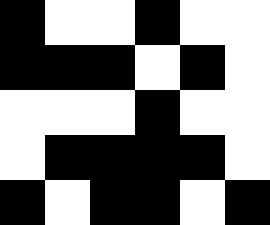[["black", "white", "white", "black", "white", "white"], ["black", "black", "black", "white", "black", "white"], ["white", "white", "white", "black", "white", "white"], ["white", "black", "black", "black", "black", "white"], ["black", "white", "black", "black", "white", "black"]]